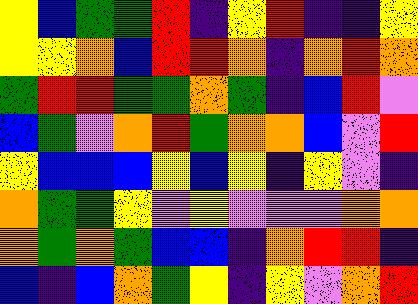[["yellow", "blue", "green", "green", "red", "indigo", "yellow", "red", "indigo", "indigo", "yellow"], ["yellow", "yellow", "orange", "blue", "red", "red", "orange", "indigo", "orange", "red", "orange"], ["green", "red", "red", "green", "green", "orange", "green", "indigo", "blue", "red", "violet"], ["blue", "green", "violet", "orange", "red", "green", "orange", "orange", "blue", "violet", "red"], ["yellow", "blue", "blue", "blue", "yellow", "blue", "yellow", "indigo", "yellow", "violet", "indigo"], ["orange", "green", "green", "yellow", "violet", "yellow", "violet", "violet", "violet", "orange", "orange"], ["orange", "green", "orange", "green", "blue", "blue", "indigo", "orange", "red", "red", "indigo"], ["blue", "indigo", "blue", "orange", "green", "yellow", "indigo", "yellow", "violet", "orange", "red"]]